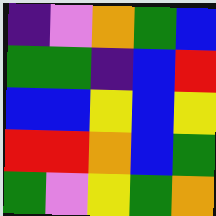[["indigo", "violet", "orange", "green", "blue"], ["green", "green", "indigo", "blue", "red"], ["blue", "blue", "yellow", "blue", "yellow"], ["red", "red", "orange", "blue", "green"], ["green", "violet", "yellow", "green", "orange"]]